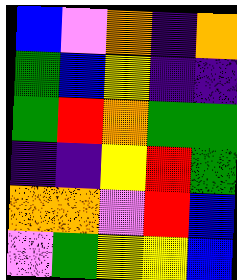[["blue", "violet", "orange", "indigo", "orange"], ["green", "blue", "yellow", "indigo", "indigo"], ["green", "red", "orange", "green", "green"], ["indigo", "indigo", "yellow", "red", "green"], ["orange", "orange", "violet", "red", "blue"], ["violet", "green", "yellow", "yellow", "blue"]]